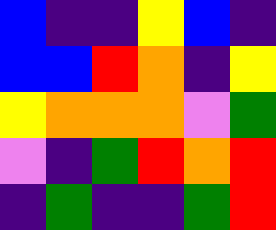[["blue", "indigo", "indigo", "yellow", "blue", "indigo"], ["blue", "blue", "red", "orange", "indigo", "yellow"], ["yellow", "orange", "orange", "orange", "violet", "green"], ["violet", "indigo", "green", "red", "orange", "red"], ["indigo", "green", "indigo", "indigo", "green", "red"]]